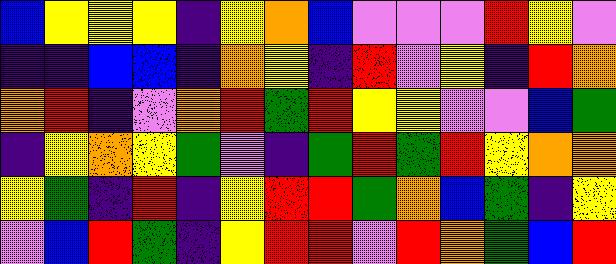[["blue", "yellow", "yellow", "yellow", "indigo", "yellow", "orange", "blue", "violet", "violet", "violet", "red", "yellow", "violet"], ["indigo", "indigo", "blue", "blue", "indigo", "orange", "yellow", "indigo", "red", "violet", "yellow", "indigo", "red", "orange"], ["orange", "red", "indigo", "violet", "orange", "red", "green", "red", "yellow", "yellow", "violet", "violet", "blue", "green"], ["indigo", "yellow", "orange", "yellow", "green", "violet", "indigo", "green", "red", "green", "red", "yellow", "orange", "orange"], ["yellow", "green", "indigo", "red", "indigo", "yellow", "red", "red", "green", "orange", "blue", "green", "indigo", "yellow"], ["violet", "blue", "red", "green", "indigo", "yellow", "red", "red", "violet", "red", "orange", "green", "blue", "red"]]